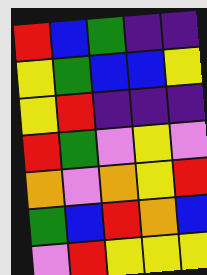[["red", "blue", "green", "indigo", "indigo"], ["yellow", "green", "blue", "blue", "yellow"], ["yellow", "red", "indigo", "indigo", "indigo"], ["red", "green", "violet", "yellow", "violet"], ["orange", "violet", "orange", "yellow", "red"], ["green", "blue", "red", "orange", "blue"], ["violet", "red", "yellow", "yellow", "yellow"]]